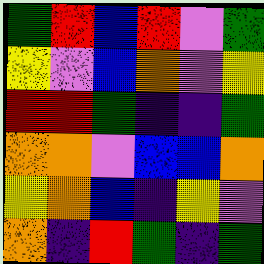[["green", "red", "blue", "red", "violet", "green"], ["yellow", "violet", "blue", "orange", "violet", "yellow"], ["red", "red", "green", "indigo", "indigo", "green"], ["orange", "orange", "violet", "blue", "blue", "orange"], ["yellow", "orange", "blue", "indigo", "yellow", "violet"], ["orange", "indigo", "red", "green", "indigo", "green"]]